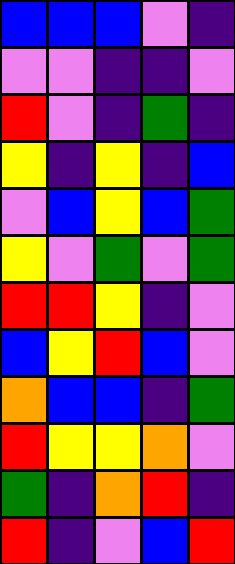[["blue", "blue", "blue", "violet", "indigo"], ["violet", "violet", "indigo", "indigo", "violet"], ["red", "violet", "indigo", "green", "indigo"], ["yellow", "indigo", "yellow", "indigo", "blue"], ["violet", "blue", "yellow", "blue", "green"], ["yellow", "violet", "green", "violet", "green"], ["red", "red", "yellow", "indigo", "violet"], ["blue", "yellow", "red", "blue", "violet"], ["orange", "blue", "blue", "indigo", "green"], ["red", "yellow", "yellow", "orange", "violet"], ["green", "indigo", "orange", "red", "indigo"], ["red", "indigo", "violet", "blue", "red"]]